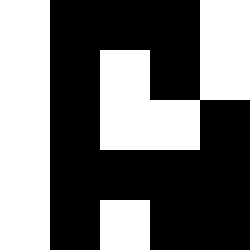[["white", "black", "black", "black", "white"], ["white", "black", "white", "black", "white"], ["white", "black", "white", "white", "black"], ["white", "black", "black", "black", "black"], ["white", "black", "white", "black", "black"]]